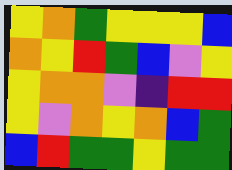[["yellow", "orange", "green", "yellow", "yellow", "yellow", "blue"], ["orange", "yellow", "red", "green", "blue", "violet", "yellow"], ["yellow", "orange", "orange", "violet", "indigo", "red", "red"], ["yellow", "violet", "orange", "yellow", "orange", "blue", "green"], ["blue", "red", "green", "green", "yellow", "green", "green"]]